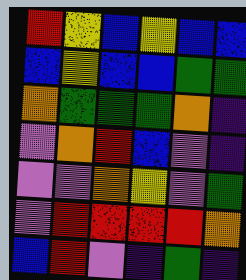[["red", "yellow", "blue", "yellow", "blue", "blue"], ["blue", "yellow", "blue", "blue", "green", "green"], ["orange", "green", "green", "green", "orange", "indigo"], ["violet", "orange", "red", "blue", "violet", "indigo"], ["violet", "violet", "orange", "yellow", "violet", "green"], ["violet", "red", "red", "red", "red", "orange"], ["blue", "red", "violet", "indigo", "green", "indigo"]]